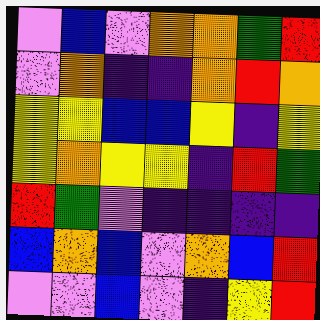[["violet", "blue", "violet", "orange", "orange", "green", "red"], ["violet", "orange", "indigo", "indigo", "orange", "red", "orange"], ["yellow", "yellow", "blue", "blue", "yellow", "indigo", "yellow"], ["yellow", "orange", "yellow", "yellow", "indigo", "red", "green"], ["red", "green", "violet", "indigo", "indigo", "indigo", "indigo"], ["blue", "orange", "blue", "violet", "orange", "blue", "red"], ["violet", "violet", "blue", "violet", "indigo", "yellow", "red"]]